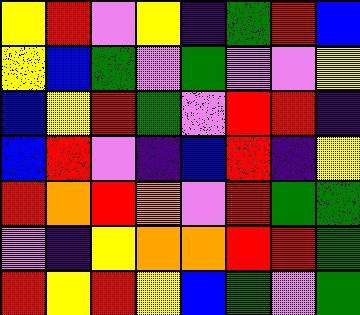[["yellow", "red", "violet", "yellow", "indigo", "green", "red", "blue"], ["yellow", "blue", "green", "violet", "green", "violet", "violet", "yellow"], ["blue", "yellow", "red", "green", "violet", "red", "red", "indigo"], ["blue", "red", "violet", "indigo", "blue", "red", "indigo", "yellow"], ["red", "orange", "red", "orange", "violet", "red", "green", "green"], ["violet", "indigo", "yellow", "orange", "orange", "red", "red", "green"], ["red", "yellow", "red", "yellow", "blue", "green", "violet", "green"]]